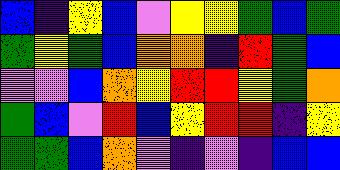[["blue", "indigo", "yellow", "blue", "violet", "yellow", "yellow", "green", "blue", "green"], ["green", "yellow", "green", "blue", "orange", "orange", "indigo", "red", "green", "blue"], ["violet", "violet", "blue", "orange", "yellow", "red", "red", "yellow", "green", "orange"], ["green", "blue", "violet", "red", "blue", "yellow", "red", "red", "indigo", "yellow"], ["green", "green", "blue", "orange", "violet", "indigo", "violet", "indigo", "blue", "blue"]]